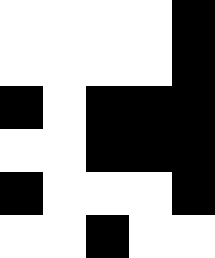[["white", "white", "white", "white", "black"], ["white", "white", "white", "white", "black"], ["black", "white", "black", "black", "black"], ["white", "white", "black", "black", "black"], ["black", "white", "white", "white", "black"], ["white", "white", "black", "white", "white"]]